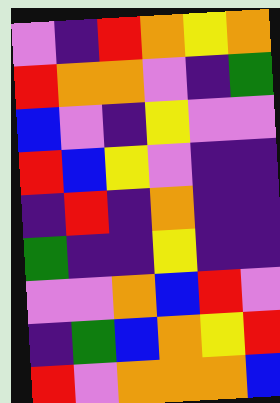[["violet", "indigo", "red", "orange", "yellow", "orange"], ["red", "orange", "orange", "violet", "indigo", "green"], ["blue", "violet", "indigo", "yellow", "violet", "violet"], ["red", "blue", "yellow", "violet", "indigo", "indigo"], ["indigo", "red", "indigo", "orange", "indigo", "indigo"], ["green", "indigo", "indigo", "yellow", "indigo", "indigo"], ["violet", "violet", "orange", "blue", "red", "violet"], ["indigo", "green", "blue", "orange", "yellow", "red"], ["red", "violet", "orange", "orange", "orange", "blue"]]